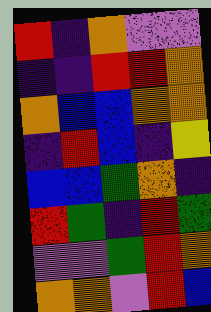[["red", "indigo", "orange", "violet", "violet"], ["indigo", "indigo", "red", "red", "orange"], ["orange", "blue", "blue", "orange", "orange"], ["indigo", "red", "blue", "indigo", "yellow"], ["blue", "blue", "green", "orange", "indigo"], ["red", "green", "indigo", "red", "green"], ["violet", "violet", "green", "red", "orange"], ["orange", "orange", "violet", "red", "blue"]]